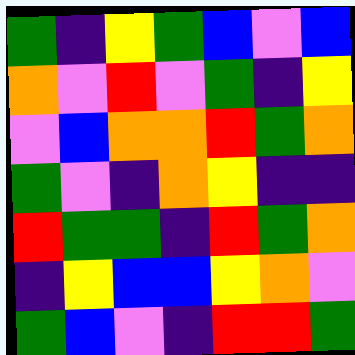[["green", "indigo", "yellow", "green", "blue", "violet", "blue"], ["orange", "violet", "red", "violet", "green", "indigo", "yellow"], ["violet", "blue", "orange", "orange", "red", "green", "orange"], ["green", "violet", "indigo", "orange", "yellow", "indigo", "indigo"], ["red", "green", "green", "indigo", "red", "green", "orange"], ["indigo", "yellow", "blue", "blue", "yellow", "orange", "violet"], ["green", "blue", "violet", "indigo", "red", "red", "green"]]